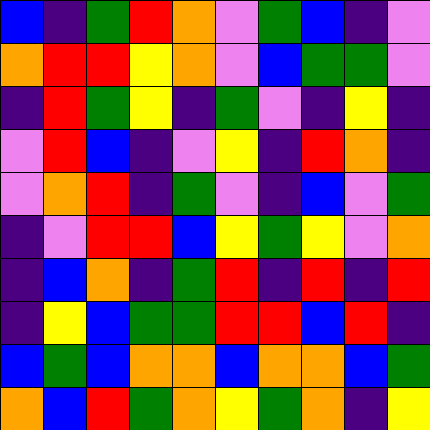[["blue", "indigo", "green", "red", "orange", "violet", "green", "blue", "indigo", "violet"], ["orange", "red", "red", "yellow", "orange", "violet", "blue", "green", "green", "violet"], ["indigo", "red", "green", "yellow", "indigo", "green", "violet", "indigo", "yellow", "indigo"], ["violet", "red", "blue", "indigo", "violet", "yellow", "indigo", "red", "orange", "indigo"], ["violet", "orange", "red", "indigo", "green", "violet", "indigo", "blue", "violet", "green"], ["indigo", "violet", "red", "red", "blue", "yellow", "green", "yellow", "violet", "orange"], ["indigo", "blue", "orange", "indigo", "green", "red", "indigo", "red", "indigo", "red"], ["indigo", "yellow", "blue", "green", "green", "red", "red", "blue", "red", "indigo"], ["blue", "green", "blue", "orange", "orange", "blue", "orange", "orange", "blue", "green"], ["orange", "blue", "red", "green", "orange", "yellow", "green", "orange", "indigo", "yellow"]]